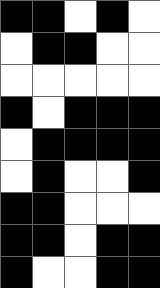[["black", "black", "white", "black", "white"], ["white", "black", "black", "white", "white"], ["white", "white", "white", "white", "white"], ["black", "white", "black", "black", "black"], ["white", "black", "black", "black", "black"], ["white", "black", "white", "white", "black"], ["black", "black", "white", "white", "white"], ["black", "black", "white", "black", "black"], ["black", "white", "white", "black", "black"]]